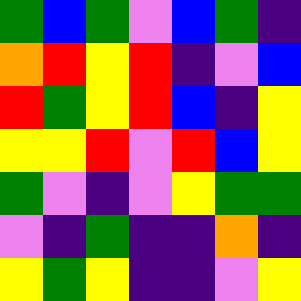[["green", "blue", "green", "violet", "blue", "green", "indigo"], ["orange", "red", "yellow", "red", "indigo", "violet", "blue"], ["red", "green", "yellow", "red", "blue", "indigo", "yellow"], ["yellow", "yellow", "red", "violet", "red", "blue", "yellow"], ["green", "violet", "indigo", "violet", "yellow", "green", "green"], ["violet", "indigo", "green", "indigo", "indigo", "orange", "indigo"], ["yellow", "green", "yellow", "indigo", "indigo", "violet", "yellow"]]